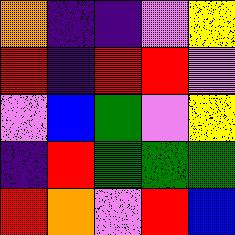[["orange", "indigo", "indigo", "violet", "yellow"], ["red", "indigo", "red", "red", "violet"], ["violet", "blue", "green", "violet", "yellow"], ["indigo", "red", "green", "green", "green"], ["red", "orange", "violet", "red", "blue"]]